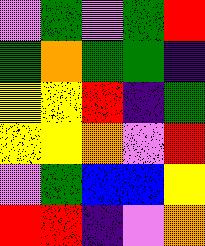[["violet", "green", "violet", "green", "red"], ["green", "orange", "green", "green", "indigo"], ["yellow", "yellow", "red", "indigo", "green"], ["yellow", "yellow", "orange", "violet", "red"], ["violet", "green", "blue", "blue", "yellow"], ["red", "red", "indigo", "violet", "orange"]]